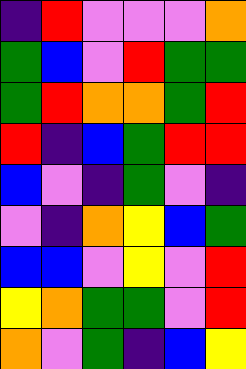[["indigo", "red", "violet", "violet", "violet", "orange"], ["green", "blue", "violet", "red", "green", "green"], ["green", "red", "orange", "orange", "green", "red"], ["red", "indigo", "blue", "green", "red", "red"], ["blue", "violet", "indigo", "green", "violet", "indigo"], ["violet", "indigo", "orange", "yellow", "blue", "green"], ["blue", "blue", "violet", "yellow", "violet", "red"], ["yellow", "orange", "green", "green", "violet", "red"], ["orange", "violet", "green", "indigo", "blue", "yellow"]]